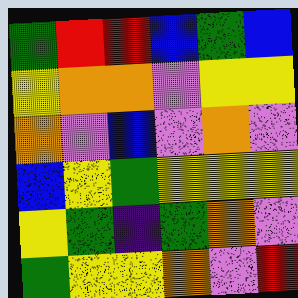[["green", "red", "red", "blue", "green", "blue"], ["yellow", "orange", "orange", "violet", "yellow", "yellow"], ["orange", "violet", "blue", "violet", "orange", "violet"], ["blue", "yellow", "green", "yellow", "yellow", "yellow"], ["yellow", "green", "indigo", "green", "orange", "violet"], ["green", "yellow", "yellow", "orange", "violet", "red"]]